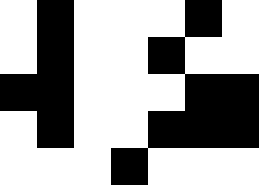[["white", "black", "white", "white", "white", "black", "white"], ["white", "black", "white", "white", "black", "white", "white"], ["black", "black", "white", "white", "white", "black", "black"], ["white", "black", "white", "white", "black", "black", "black"], ["white", "white", "white", "black", "white", "white", "white"]]